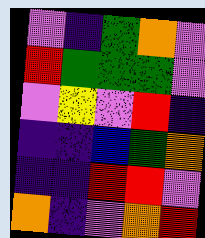[["violet", "indigo", "green", "orange", "violet"], ["red", "green", "green", "green", "violet"], ["violet", "yellow", "violet", "red", "indigo"], ["indigo", "indigo", "blue", "green", "orange"], ["indigo", "indigo", "red", "red", "violet"], ["orange", "indigo", "violet", "orange", "red"]]